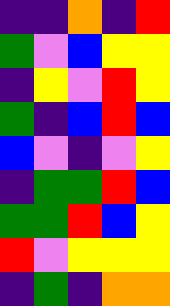[["indigo", "indigo", "orange", "indigo", "red"], ["green", "violet", "blue", "yellow", "yellow"], ["indigo", "yellow", "violet", "red", "yellow"], ["green", "indigo", "blue", "red", "blue"], ["blue", "violet", "indigo", "violet", "yellow"], ["indigo", "green", "green", "red", "blue"], ["green", "green", "red", "blue", "yellow"], ["red", "violet", "yellow", "yellow", "yellow"], ["indigo", "green", "indigo", "orange", "orange"]]